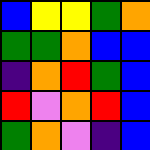[["blue", "yellow", "yellow", "green", "orange"], ["green", "green", "orange", "blue", "blue"], ["indigo", "orange", "red", "green", "blue"], ["red", "violet", "orange", "red", "blue"], ["green", "orange", "violet", "indigo", "blue"]]